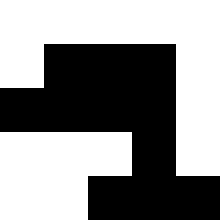[["white", "white", "white", "white", "white"], ["white", "black", "black", "black", "white"], ["black", "black", "black", "black", "white"], ["white", "white", "white", "black", "white"], ["white", "white", "black", "black", "black"]]